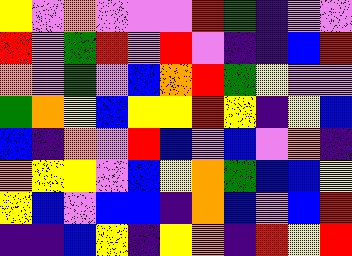[["yellow", "violet", "orange", "violet", "violet", "violet", "red", "green", "indigo", "violet", "violet"], ["red", "violet", "green", "red", "violet", "red", "violet", "indigo", "indigo", "blue", "red"], ["orange", "violet", "green", "violet", "blue", "orange", "red", "green", "yellow", "violet", "violet"], ["green", "orange", "yellow", "blue", "yellow", "yellow", "red", "yellow", "indigo", "yellow", "blue"], ["blue", "indigo", "orange", "violet", "red", "blue", "violet", "blue", "violet", "orange", "indigo"], ["orange", "yellow", "yellow", "violet", "blue", "yellow", "orange", "green", "blue", "blue", "yellow"], ["yellow", "blue", "violet", "blue", "blue", "indigo", "orange", "blue", "violet", "blue", "red"], ["indigo", "indigo", "blue", "yellow", "indigo", "yellow", "orange", "indigo", "red", "yellow", "red"]]